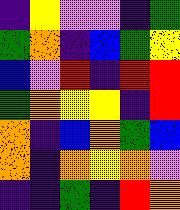[["indigo", "yellow", "violet", "violet", "indigo", "green"], ["green", "orange", "indigo", "blue", "green", "yellow"], ["blue", "violet", "red", "indigo", "red", "red"], ["green", "orange", "yellow", "yellow", "indigo", "red"], ["orange", "indigo", "blue", "orange", "green", "blue"], ["orange", "indigo", "orange", "yellow", "orange", "violet"], ["indigo", "indigo", "green", "indigo", "red", "orange"]]